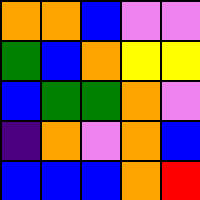[["orange", "orange", "blue", "violet", "violet"], ["green", "blue", "orange", "yellow", "yellow"], ["blue", "green", "green", "orange", "violet"], ["indigo", "orange", "violet", "orange", "blue"], ["blue", "blue", "blue", "orange", "red"]]